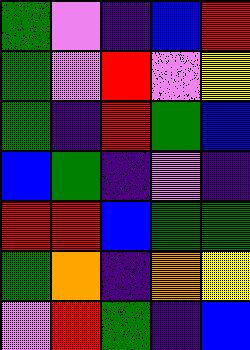[["green", "violet", "indigo", "blue", "red"], ["green", "violet", "red", "violet", "yellow"], ["green", "indigo", "red", "green", "blue"], ["blue", "green", "indigo", "violet", "indigo"], ["red", "red", "blue", "green", "green"], ["green", "orange", "indigo", "orange", "yellow"], ["violet", "red", "green", "indigo", "blue"]]